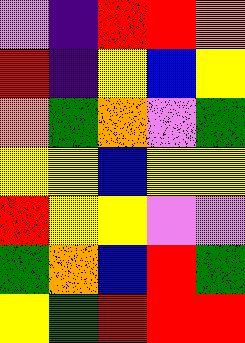[["violet", "indigo", "red", "red", "orange"], ["red", "indigo", "yellow", "blue", "yellow"], ["orange", "green", "orange", "violet", "green"], ["yellow", "yellow", "blue", "yellow", "yellow"], ["red", "yellow", "yellow", "violet", "violet"], ["green", "orange", "blue", "red", "green"], ["yellow", "green", "red", "red", "red"]]